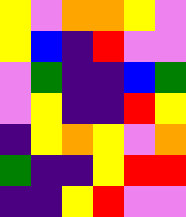[["yellow", "violet", "orange", "orange", "yellow", "violet"], ["yellow", "blue", "indigo", "red", "violet", "violet"], ["violet", "green", "indigo", "indigo", "blue", "green"], ["violet", "yellow", "indigo", "indigo", "red", "yellow"], ["indigo", "yellow", "orange", "yellow", "violet", "orange"], ["green", "indigo", "indigo", "yellow", "red", "red"], ["indigo", "indigo", "yellow", "red", "violet", "violet"]]